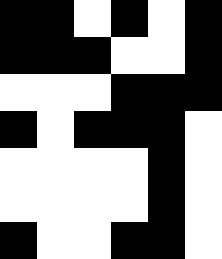[["black", "black", "white", "black", "white", "black"], ["black", "black", "black", "white", "white", "black"], ["white", "white", "white", "black", "black", "black"], ["black", "white", "black", "black", "black", "white"], ["white", "white", "white", "white", "black", "white"], ["white", "white", "white", "white", "black", "white"], ["black", "white", "white", "black", "black", "white"]]